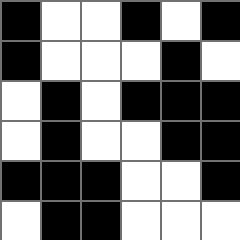[["black", "white", "white", "black", "white", "black"], ["black", "white", "white", "white", "black", "white"], ["white", "black", "white", "black", "black", "black"], ["white", "black", "white", "white", "black", "black"], ["black", "black", "black", "white", "white", "black"], ["white", "black", "black", "white", "white", "white"]]